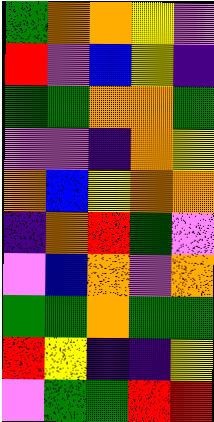[["green", "orange", "orange", "yellow", "violet"], ["red", "violet", "blue", "yellow", "indigo"], ["green", "green", "orange", "orange", "green"], ["violet", "violet", "indigo", "orange", "yellow"], ["orange", "blue", "yellow", "orange", "orange"], ["indigo", "orange", "red", "green", "violet"], ["violet", "blue", "orange", "violet", "orange"], ["green", "green", "orange", "green", "green"], ["red", "yellow", "indigo", "indigo", "yellow"], ["violet", "green", "green", "red", "red"]]